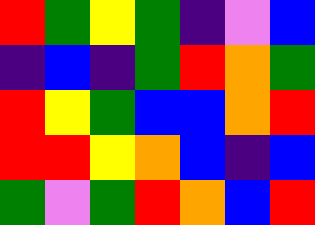[["red", "green", "yellow", "green", "indigo", "violet", "blue"], ["indigo", "blue", "indigo", "green", "red", "orange", "green"], ["red", "yellow", "green", "blue", "blue", "orange", "red"], ["red", "red", "yellow", "orange", "blue", "indigo", "blue"], ["green", "violet", "green", "red", "orange", "blue", "red"]]